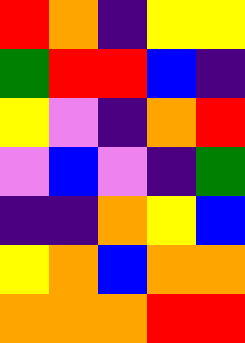[["red", "orange", "indigo", "yellow", "yellow"], ["green", "red", "red", "blue", "indigo"], ["yellow", "violet", "indigo", "orange", "red"], ["violet", "blue", "violet", "indigo", "green"], ["indigo", "indigo", "orange", "yellow", "blue"], ["yellow", "orange", "blue", "orange", "orange"], ["orange", "orange", "orange", "red", "red"]]